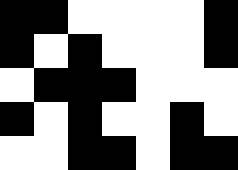[["black", "black", "white", "white", "white", "white", "black"], ["black", "white", "black", "white", "white", "white", "black"], ["white", "black", "black", "black", "white", "white", "white"], ["black", "white", "black", "white", "white", "black", "white"], ["white", "white", "black", "black", "white", "black", "black"]]